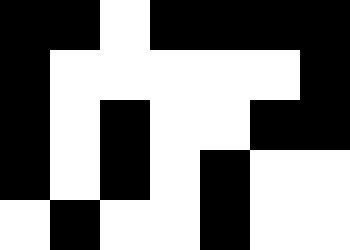[["black", "black", "white", "black", "black", "black", "black"], ["black", "white", "white", "white", "white", "white", "black"], ["black", "white", "black", "white", "white", "black", "black"], ["black", "white", "black", "white", "black", "white", "white"], ["white", "black", "white", "white", "black", "white", "white"]]